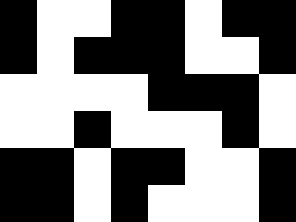[["black", "white", "white", "black", "black", "white", "black", "black"], ["black", "white", "black", "black", "black", "white", "white", "black"], ["white", "white", "white", "white", "black", "black", "black", "white"], ["white", "white", "black", "white", "white", "white", "black", "white"], ["black", "black", "white", "black", "black", "white", "white", "black"], ["black", "black", "white", "black", "white", "white", "white", "black"]]